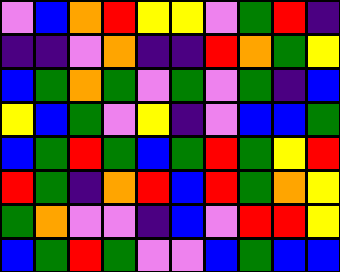[["violet", "blue", "orange", "red", "yellow", "yellow", "violet", "green", "red", "indigo"], ["indigo", "indigo", "violet", "orange", "indigo", "indigo", "red", "orange", "green", "yellow"], ["blue", "green", "orange", "green", "violet", "green", "violet", "green", "indigo", "blue"], ["yellow", "blue", "green", "violet", "yellow", "indigo", "violet", "blue", "blue", "green"], ["blue", "green", "red", "green", "blue", "green", "red", "green", "yellow", "red"], ["red", "green", "indigo", "orange", "red", "blue", "red", "green", "orange", "yellow"], ["green", "orange", "violet", "violet", "indigo", "blue", "violet", "red", "red", "yellow"], ["blue", "green", "red", "green", "violet", "violet", "blue", "green", "blue", "blue"]]